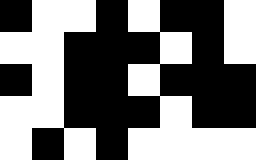[["black", "white", "white", "black", "white", "black", "black", "white"], ["white", "white", "black", "black", "black", "white", "black", "white"], ["black", "white", "black", "black", "white", "black", "black", "black"], ["white", "white", "black", "black", "black", "white", "black", "black"], ["white", "black", "white", "black", "white", "white", "white", "white"]]